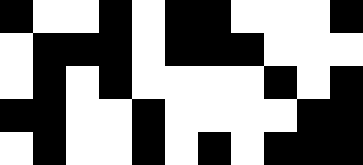[["black", "white", "white", "black", "white", "black", "black", "white", "white", "white", "black"], ["white", "black", "black", "black", "white", "black", "black", "black", "white", "white", "white"], ["white", "black", "white", "black", "white", "white", "white", "white", "black", "white", "black"], ["black", "black", "white", "white", "black", "white", "white", "white", "white", "black", "black"], ["white", "black", "white", "white", "black", "white", "black", "white", "black", "black", "black"]]